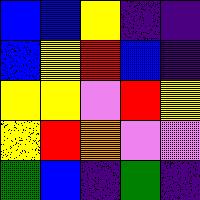[["blue", "blue", "yellow", "indigo", "indigo"], ["blue", "yellow", "red", "blue", "indigo"], ["yellow", "yellow", "violet", "red", "yellow"], ["yellow", "red", "orange", "violet", "violet"], ["green", "blue", "indigo", "green", "indigo"]]